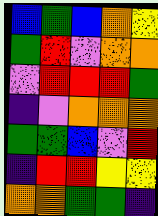[["blue", "green", "blue", "orange", "yellow"], ["green", "red", "violet", "orange", "orange"], ["violet", "red", "red", "red", "green"], ["indigo", "violet", "orange", "orange", "orange"], ["green", "green", "blue", "violet", "red"], ["indigo", "red", "red", "yellow", "yellow"], ["orange", "orange", "green", "green", "indigo"]]